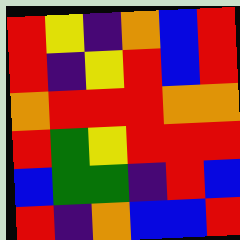[["red", "yellow", "indigo", "orange", "blue", "red"], ["red", "indigo", "yellow", "red", "blue", "red"], ["orange", "red", "red", "red", "orange", "orange"], ["red", "green", "yellow", "red", "red", "red"], ["blue", "green", "green", "indigo", "red", "blue"], ["red", "indigo", "orange", "blue", "blue", "red"]]